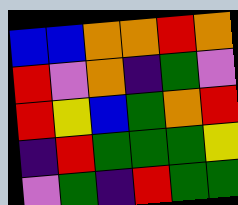[["blue", "blue", "orange", "orange", "red", "orange"], ["red", "violet", "orange", "indigo", "green", "violet"], ["red", "yellow", "blue", "green", "orange", "red"], ["indigo", "red", "green", "green", "green", "yellow"], ["violet", "green", "indigo", "red", "green", "green"]]